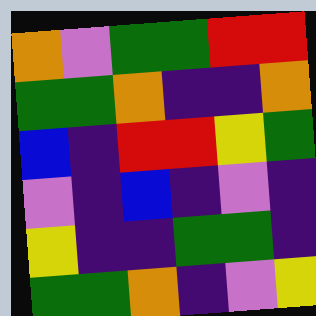[["orange", "violet", "green", "green", "red", "red"], ["green", "green", "orange", "indigo", "indigo", "orange"], ["blue", "indigo", "red", "red", "yellow", "green"], ["violet", "indigo", "blue", "indigo", "violet", "indigo"], ["yellow", "indigo", "indigo", "green", "green", "indigo"], ["green", "green", "orange", "indigo", "violet", "yellow"]]